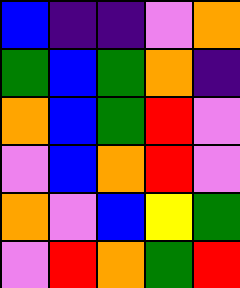[["blue", "indigo", "indigo", "violet", "orange"], ["green", "blue", "green", "orange", "indigo"], ["orange", "blue", "green", "red", "violet"], ["violet", "blue", "orange", "red", "violet"], ["orange", "violet", "blue", "yellow", "green"], ["violet", "red", "orange", "green", "red"]]